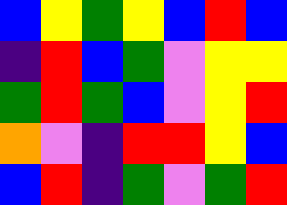[["blue", "yellow", "green", "yellow", "blue", "red", "blue"], ["indigo", "red", "blue", "green", "violet", "yellow", "yellow"], ["green", "red", "green", "blue", "violet", "yellow", "red"], ["orange", "violet", "indigo", "red", "red", "yellow", "blue"], ["blue", "red", "indigo", "green", "violet", "green", "red"]]